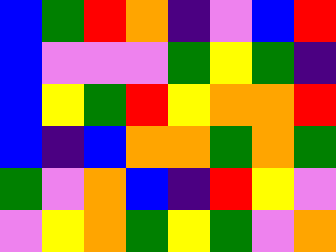[["blue", "green", "red", "orange", "indigo", "violet", "blue", "red"], ["blue", "violet", "violet", "violet", "green", "yellow", "green", "indigo"], ["blue", "yellow", "green", "red", "yellow", "orange", "orange", "red"], ["blue", "indigo", "blue", "orange", "orange", "green", "orange", "green"], ["green", "violet", "orange", "blue", "indigo", "red", "yellow", "violet"], ["violet", "yellow", "orange", "green", "yellow", "green", "violet", "orange"]]